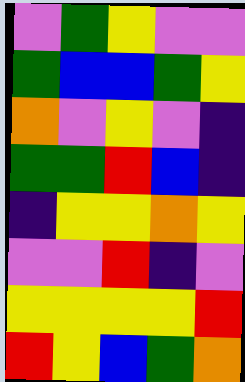[["violet", "green", "yellow", "violet", "violet"], ["green", "blue", "blue", "green", "yellow"], ["orange", "violet", "yellow", "violet", "indigo"], ["green", "green", "red", "blue", "indigo"], ["indigo", "yellow", "yellow", "orange", "yellow"], ["violet", "violet", "red", "indigo", "violet"], ["yellow", "yellow", "yellow", "yellow", "red"], ["red", "yellow", "blue", "green", "orange"]]